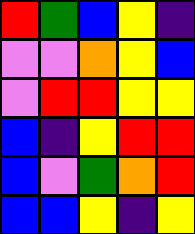[["red", "green", "blue", "yellow", "indigo"], ["violet", "violet", "orange", "yellow", "blue"], ["violet", "red", "red", "yellow", "yellow"], ["blue", "indigo", "yellow", "red", "red"], ["blue", "violet", "green", "orange", "red"], ["blue", "blue", "yellow", "indigo", "yellow"]]